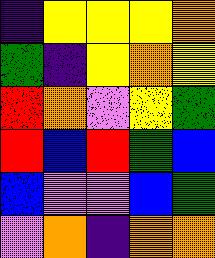[["indigo", "yellow", "yellow", "yellow", "orange"], ["green", "indigo", "yellow", "orange", "yellow"], ["red", "orange", "violet", "yellow", "green"], ["red", "blue", "red", "green", "blue"], ["blue", "violet", "violet", "blue", "green"], ["violet", "orange", "indigo", "orange", "orange"]]